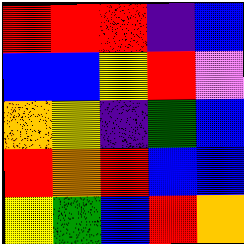[["red", "red", "red", "indigo", "blue"], ["blue", "blue", "yellow", "red", "violet"], ["orange", "yellow", "indigo", "green", "blue"], ["red", "orange", "red", "blue", "blue"], ["yellow", "green", "blue", "red", "orange"]]